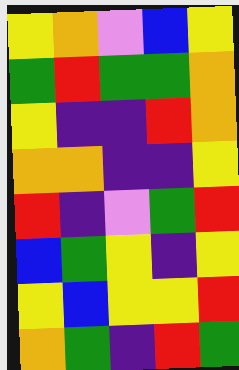[["yellow", "orange", "violet", "blue", "yellow"], ["green", "red", "green", "green", "orange"], ["yellow", "indigo", "indigo", "red", "orange"], ["orange", "orange", "indigo", "indigo", "yellow"], ["red", "indigo", "violet", "green", "red"], ["blue", "green", "yellow", "indigo", "yellow"], ["yellow", "blue", "yellow", "yellow", "red"], ["orange", "green", "indigo", "red", "green"]]